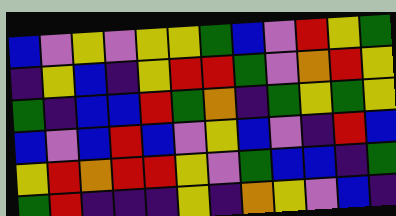[["blue", "violet", "yellow", "violet", "yellow", "yellow", "green", "blue", "violet", "red", "yellow", "green"], ["indigo", "yellow", "blue", "indigo", "yellow", "red", "red", "green", "violet", "orange", "red", "yellow"], ["green", "indigo", "blue", "blue", "red", "green", "orange", "indigo", "green", "yellow", "green", "yellow"], ["blue", "violet", "blue", "red", "blue", "violet", "yellow", "blue", "violet", "indigo", "red", "blue"], ["yellow", "red", "orange", "red", "red", "yellow", "violet", "green", "blue", "blue", "indigo", "green"], ["green", "red", "indigo", "indigo", "indigo", "yellow", "indigo", "orange", "yellow", "violet", "blue", "indigo"]]